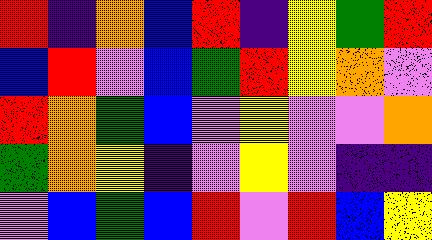[["red", "indigo", "orange", "blue", "red", "indigo", "yellow", "green", "red"], ["blue", "red", "violet", "blue", "green", "red", "yellow", "orange", "violet"], ["red", "orange", "green", "blue", "violet", "yellow", "violet", "violet", "orange"], ["green", "orange", "yellow", "indigo", "violet", "yellow", "violet", "indigo", "indigo"], ["violet", "blue", "green", "blue", "red", "violet", "red", "blue", "yellow"]]